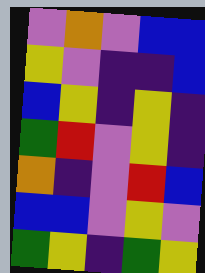[["violet", "orange", "violet", "blue", "blue"], ["yellow", "violet", "indigo", "indigo", "blue"], ["blue", "yellow", "indigo", "yellow", "indigo"], ["green", "red", "violet", "yellow", "indigo"], ["orange", "indigo", "violet", "red", "blue"], ["blue", "blue", "violet", "yellow", "violet"], ["green", "yellow", "indigo", "green", "yellow"]]